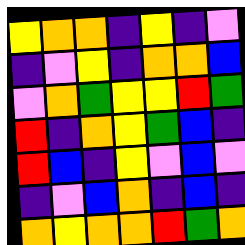[["yellow", "orange", "orange", "indigo", "yellow", "indigo", "violet"], ["indigo", "violet", "yellow", "indigo", "orange", "orange", "blue"], ["violet", "orange", "green", "yellow", "yellow", "red", "green"], ["red", "indigo", "orange", "yellow", "green", "blue", "indigo"], ["red", "blue", "indigo", "yellow", "violet", "blue", "violet"], ["indigo", "violet", "blue", "orange", "indigo", "blue", "indigo"], ["orange", "yellow", "orange", "orange", "red", "green", "orange"]]